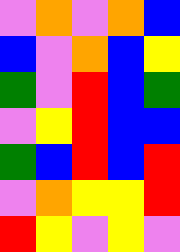[["violet", "orange", "violet", "orange", "blue"], ["blue", "violet", "orange", "blue", "yellow"], ["green", "violet", "red", "blue", "green"], ["violet", "yellow", "red", "blue", "blue"], ["green", "blue", "red", "blue", "red"], ["violet", "orange", "yellow", "yellow", "red"], ["red", "yellow", "violet", "yellow", "violet"]]